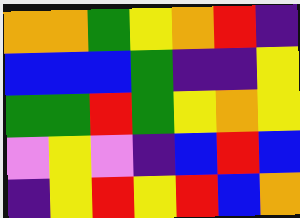[["orange", "orange", "green", "yellow", "orange", "red", "indigo"], ["blue", "blue", "blue", "green", "indigo", "indigo", "yellow"], ["green", "green", "red", "green", "yellow", "orange", "yellow"], ["violet", "yellow", "violet", "indigo", "blue", "red", "blue"], ["indigo", "yellow", "red", "yellow", "red", "blue", "orange"]]